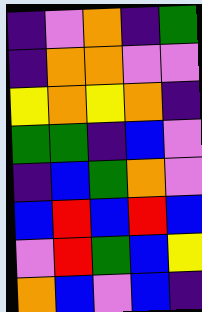[["indigo", "violet", "orange", "indigo", "green"], ["indigo", "orange", "orange", "violet", "violet"], ["yellow", "orange", "yellow", "orange", "indigo"], ["green", "green", "indigo", "blue", "violet"], ["indigo", "blue", "green", "orange", "violet"], ["blue", "red", "blue", "red", "blue"], ["violet", "red", "green", "blue", "yellow"], ["orange", "blue", "violet", "blue", "indigo"]]